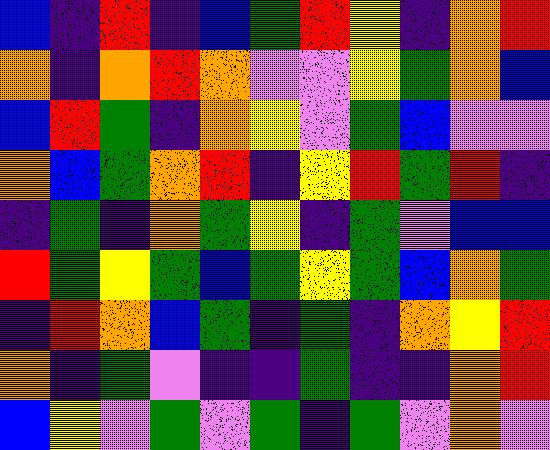[["blue", "indigo", "red", "indigo", "blue", "green", "red", "yellow", "indigo", "orange", "red"], ["orange", "indigo", "orange", "red", "orange", "violet", "violet", "yellow", "green", "orange", "blue"], ["blue", "red", "green", "indigo", "orange", "yellow", "violet", "green", "blue", "violet", "violet"], ["orange", "blue", "green", "orange", "red", "indigo", "yellow", "red", "green", "red", "indigo"], ["indigo", "green", "indigo", "orange", "green", "yellow", "indigo", "green", "violet", "blue", "blue"], ["red", "green", "yellow", "green", "blue", "green", "yellow", "green", "blue", "orange", "green"], ["indigo", "red", "orange", "blue", "green", "indigo", "green", "indigo", "orange", "yellow", "red"], ["orange", "indigo", "green", "violet", "indigo", "indigo", "green", "indigo", "indigo", "orange", "red"], ["blue", "yellow", "violet", "green", "violet", "green", "indigo", "green", "violet", "orange", "violet"]]